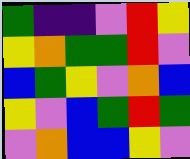[["green", "indigo", "indigo", "violet", "red", "yellow"], ["yellow", "orange", "green", "green", "red", "violet"], ["blue", "green", "yellow", "violet", "orange", "blue"], ["yellow", "violet", "blue", "green", "red", "green"], ["violet", "orange", "blue", "blue", "yellow", "violet"]]